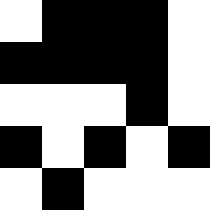[["white", "black", "black", "black", "white"], ["black", "black", "black", "black", "white"], ["white", "white", "white", "black", "white"], ["black", "white", "black", "white", "black"], ["white", "black", "white", "white", "white"]]